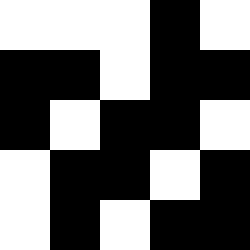[["white", "white", "white", "black", "white"], ["black", "black", "white", "black", "black"], ["black", "white", "black", "black", "white"], ["white", "black", "black", "white", "black"], ["white", "black", "white", "black", "black"]]